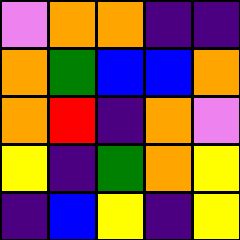[["violet", "orange", "orange", "indigo", "indigo"], ["orange", "green", "blue", "blue", "orange"], ["orange", "red", "indigo", "orange", "violet"], ["yellow", "indigo", "green", "orange", "yellow"], ["indigo", "blue", "yellow", "indigo", "yellow"]]